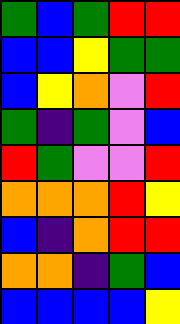[["green", "blue", "green", "red", "red"], ["blue", "blue", "yellow", "green", "green"], ["blue", "yellow", "orange", "violet", "red"], ["green", "indigo", "green", "violet", "blue"], ["red", "green", "violet", "violet", "red"], ["orange", "orange", "orange", "red", "yellow"], ["blue", "indigo", "orange", "red", "red"], ["orange", "orange", "indigo", "green", "blue"], ["blue", "blue", "blue", "blue", "yellow"]]